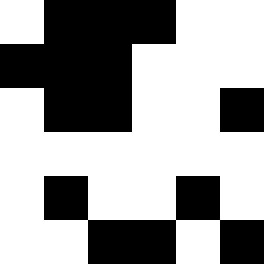[["white", "black", "black", "black", "white", "white"], ["black", "black", "black", "white", "white", "white"], ["white", "black", "black", "white", "white", "black"], ["white", "white", "white", "white", "white", "white"], ["white", "black", "white", "white", "black", "white"], ["white", "white", "black", "black", "white", "black"]]